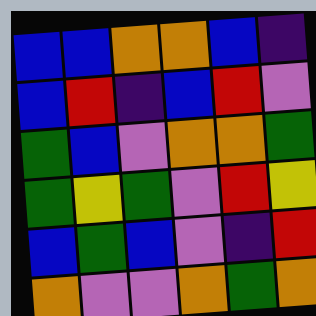[["blue", "blue", "orange", "orange", "blue", "indigo"], ["blue", "red", "indigo", "blue", "red", "violet"], ["green", "blue", "violet", "orange", "orange", "green"], ["green", "yellow", "green", "violet", "red", "yellow"], ["blue", "green", "blue", "violet", "indigo", "red"], ["orange", "violet", "violet", "orange", "green", "orange"]]